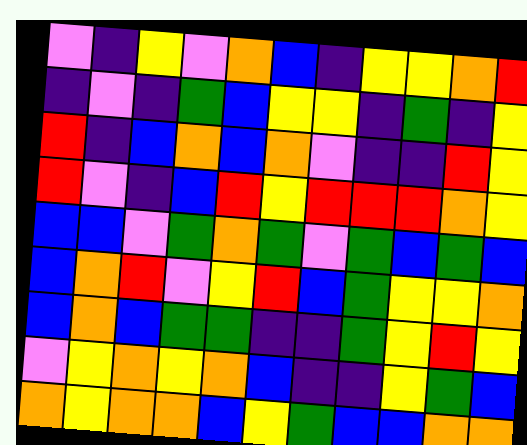[["violet", "indigo", "yellow", "violet", "orange", "blue", "indigo", "yellow", "yellow", "orange", "red"], ["indigo", "violet", "indigo", "green", "blue", "yellow", "yellow", "indigo", "green", "indigo", "yellow"], ["red", "indigo", "blue", "orange", "blue", "orange", "violet", "indigo", "indigo", "red", "yellow"], ["red", "violet", "indigo", "blue", "red", "yellow", "red", "red", "red", "orange", "yellow"], ["blue", "blue", "violet", "green", "orange", "green", "violet", "green", "blue", "green", "blue"], ["blue", "orange", "red", "violet", "yellow", "red", "blue", "green", "yellow", "yellow", "orange"], ["blue", "orange", "blue", "green", "green", "indigo", "indigo", "green", "yellow", "red", "yellow"], ["violet", "yellow", "orange", "yellow", "orange", "blue", "indigo", "indigo", "yellow", "green", "blue"], ["orange", "yellow", "orange", "orange", "blue", "yellow", "green", "blue", "blue", "orange", "orange"]]